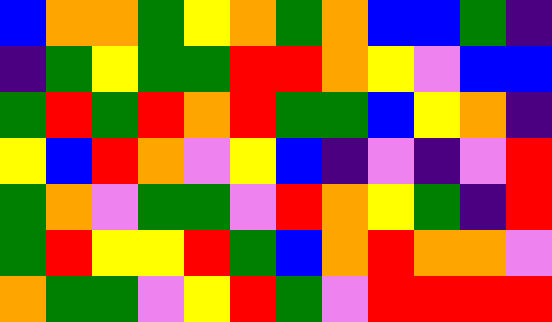[["blue", "orange", "orange", "green", "yellow", "orange", "green", "orange", "blue", "blue", "green", "indigo"], ["indigo", "green", "yellow", "green", "green", "red", "red", "orange", "yellow", "violet", "blue", "blue"], ["green", "red", "green", "red", "orange", "red", "green", "green", "blue", "yellow", "orange", "indigo"], ["yellow", "blue", "red", "orange", "violet", "yellow", "blue", "indigo", "violet", "indigo", "violet", "red"], ["green", "orange", "violet", "green", "green", "violet", "red", "orange", "yellow", "green", "indigo", "red"], ["green", "red", "yellow", "yellow", "red", "green", "blue", "orange", "red", "orange", "orange", "violet"], ["orange", "green", "green", "violet", "yellow", "red", "green", "violet", "red", "red", "red", "red"]]